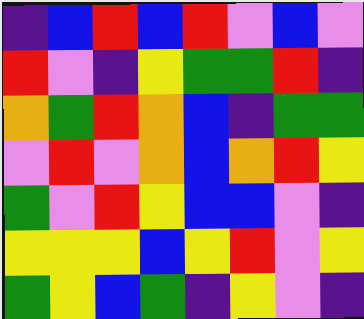[["indigo", "blue", "red", "blue", "red", "violet", "blue", "violet"], ["red", "violet", "indigo", "yellow", "green", "green", "red", "indigo"], ["orange", "green", "red", "orange", "blue", "indigo", "green", "green"], ["violet", "red", "violet", "orange", "blue", "orange", "red", "yellow"], ["green", "violet", "red", "yellow", "blue", "blue", "violet", "indigo"], ["yellow", "yellow", "yellow", "blue", "yellow", "red", "violet", "yellow"], ["green", "yellow", "blue", "green", "indigo", "yellow", "violet", "indigo"]]